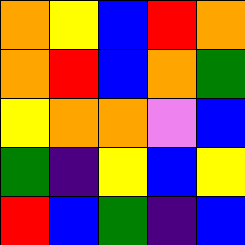[["orange", "yellow", "blue", "red", "orange"], ["orange", "red", "blue", "orange", "green"], ["yellow", "orange", "orange", "violet", "blue"], ["green", "indigo", "yellow", "blue", "yellow"], ["red", "blue", "green", "indigo", "blue"]]